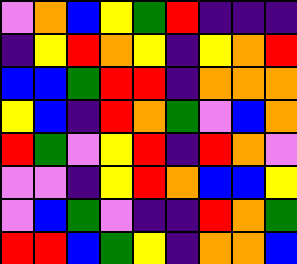[["violet", "orange", "blue", "yellow", "green", "red", "indigo", "indigo", "indigo"], ["indigo", "yellow", "red", "orange", "yellow", "indigo", "yellow", "orange", "red"], ["blue", "blue", "green", "red", "red", "indigo", "orange", "orange", "orange"], ["yellow", "blue", "indigo", "red", "orange", "green", "violet", "blue", "orange"], ["red", "green", "violet", "yellow", "red", "indigo", "red", "orange", "violet"], ["violet", "violet", "indigo", "yellow", "red", "orange", "blue", "blue", "yellow"], ["violet", "blue", "green", "violet", "indigo", "indigo", "red", "orange", "green"], ["red", "red", "blue", "green", "yellow", "indigo", "orange", "orange", "blue"]]